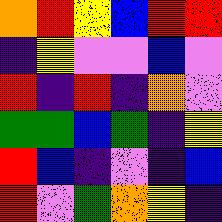[["orange", "red", "yellow", "blue", "red", "red"], ["indigo", "yellow", "violet", "violet", "blue", "violet"], ["red", "indigo", "red", "indigo", "orange", "violet"], ["green", "green", "blue", "green", "indigo", "yellow"], ["red", "blue", "indigo", "violet", "indigo", "blue"], ["red", "violet", "green", "orange", "yellow", "indigo"]]